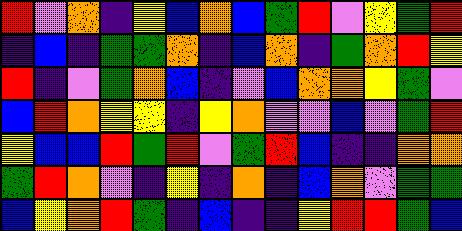[["red", "violet", "orange", "indigo", "yellow", "blue", "orange", "blue", "green", "red", "violet", "yellow", "green", "red"], ["indigo", "blue", "indigo", "green", "green", "orange", "indigo", "blue", "orange", "indigo", "green", "orange", "red", "yellow"], ["red", "indigo", "violet", "green", "orange", "blue", "indigo", "violet", "blue", "orange", "orange", "yellow", "green", "violet"], ["blue", "red", "orange", "yellow", "yellow", "indigo", "yellow", "orange", "violet", "violet", "blue", "violet", "green", "red"], ["yellow", "blue", "blue", "red", "green", "red", "violet", "green", "red", "blue", "indigo", "indigo", "orange", "orange"], ["green", "red", "orange", "violet", "indigo", "yellow", "indigo", "orange", "indigo", "blue", "orange", "violet", "green", "green"], ["blue", "yellow", "orange", "red", "green", "indigo", "blue", "indigo", "indigo", "yellow", "red", "red", "green", "blue"]]